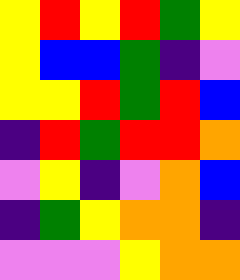[["yellow", "red", "yellow", "red", "green", "yellow"], ["yellow", "blue", "blue", "green", "indigo", "violet"], ["yellow", "yellow", "red", "green", "red", "blue"], ["indigo", "red", "green", "red", "red", "orange"], ["violet", "yellow", "indigo", "violet", "orange", "blue"], ["indigo", "green", "yellow", "orange", "orange", "indigo"], ["violet", "violet", "violet", "yellow", "orange", "orange"]]